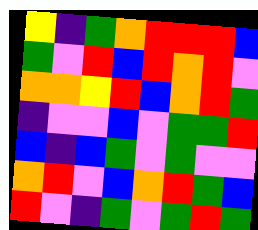[["yellow", "indigo", "green", "orange", "red", "red", "red", "blue"], ["green", "violet", "red", "blue", "red", "orange", "red", "violet"], ["orange", "orange", "yellow", "red", "blue", "orange", "red", "green"], ["indigo", "violet", "violet", "blue", "violet", "green", "green", "red"], ["blue", "indigo", "blue", "green", "violet", "green", "violet", "violet"], ["orange", "red", "violet", "blue", "orange", "red", "green", "blue"], ["red", "violet", "indigo", "green", "violet", "green", "red", "green"]]